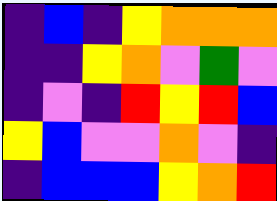[["indigo", "blue", "indigo", "yellow", "orange", "orange", "orange"], ["indigo", "indigo", "yellow", "orange", "violet", "green", "violet"], ["indigo", "violet", "indigo", "red", "yellow", "red", "blue"], ["yellow", "blue", "violet", "violet", "orange", "violet", "indigo"], ["indigo", "blue", "blue", "blue", "yellow", "orange", "red"]]